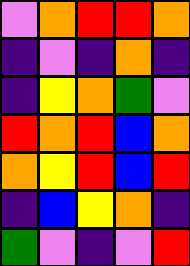[["violet", "orange", "red", "red", "orange"], ["indigo", "violet", "indigo", "orange", "indigo"], ["indigo", "yellow", "orange", "green", "violet"], ["red", "orange", "red", "blue", "orange"], ["orange", "yellow", "red", "blue", "red"], ["indigo", "blue", "yellow", "orange", "indigo"], ["green", "violet", "indigo", "violet", "red"]]